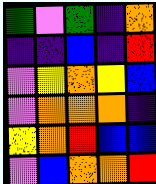[["green", "violet", "green", "indigo", "orange"], ["indigo", "indigo", "blue", "indigo", "red"], ["violet", "yellow", "orange", "yellow", "blue"], ["violet", "orange", "orange", "orange", "indigo"], ["yellow", "orange", "red", "blue", "blue"], ["violet", "blue", "orange", "orange", "red"]]